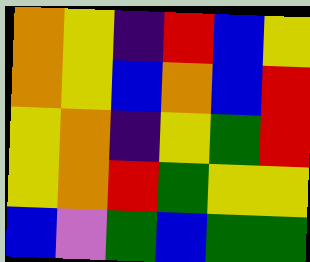[["orange", "yellow", "indigo", "red", "blue", "yellow"], ["orange", "yellow", "blue", "orange", "blue", "red"], ["yellow", "orange", "indigo", "yellow", "green", "red"], ["yellow", "orange", "red", "green", "yellow", "yellow"], ["blue", "violet", "green", "blue", "green", "green"]]